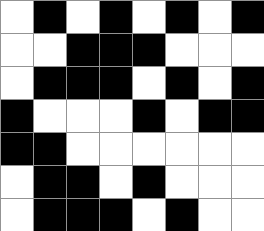[["white", "black", "white", "black", "white", "black", "white", "black"], ["white", "white", "black", "black", "black", "white", "white", "white"], ["white", "black", "black", "black", "white", "black", "white", "black"], ["black", "white", "white", "white", "black", "white", "black", "black"], ["black", "black", "white", "white", "white", "white", "white", "white"], ["white", "black", "black", "white", "black", "white", "white", "white"], ["white", "black", "black", "black", "white", "black", "white", "white"]]